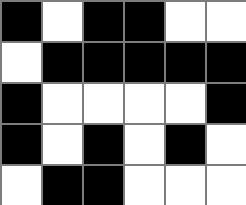[["black", "white", "black", "black", "white", "white"], ["white", "black", "black", "black", "black", "black"], ["black", "white", "white", "white", "white", "black"], ["black", "white", "black", "white", "black", "white"], ["white", "black", "black", "white", "white", "white"]]